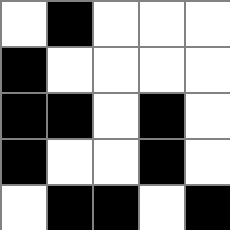[["white", "black", "white", "white", "white"], ["black", "white", "white", "white", "white"], ["black", "black", "white", "black", "white"], ["black", "white", "white", "black", "white"], ["white", "black", "black", "white", "black"]]